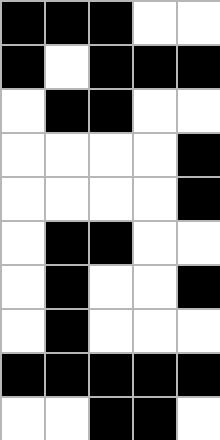[["black", "black", "black", "white", "white"], ["black", "white", "black", "black", "black"], ["white", "black", "black", "white", "white"], ["white", "white", "white", "white", "black"], ["white", "white", "white", "white", "black"], ["white", "black", "black", "white", "white"], ["white", "black", "white", "white", "black"], ["white", "black", "white", "white", "white"], ["black", "black", "black", "black", "black"], ["white", "white", "black", "black", "white"]]